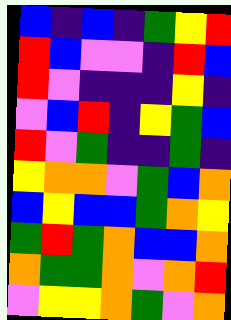[["blue", "indigo", "blue", "indigo", "green", "yellow", "red"], ["red", "blue", "violet", "violet", "indigo", "red", "blue"], ["red", "violet", "indigo", "indigo", "indigo", "yellow", "indigo"], ["violet", "blue", "red", "indigo", "yellow", "green", "blue"], ["red", "violet", "green", "indigo", "indigo", "green", "indigo"], ["yellow", "orange", "orange", "violet", "green", "blue", "orange"], ["blue", "yellow", "blue", "blue", "green", "orange", "yellow"], ["green", "red", "green", "orange", "blue", "blue", "orange"], ["orange", "green", "green", "orange", "violet", "orange", "red"], ["violet", "yellow", "yellow", "orange", "green", "violet", "orange"]]